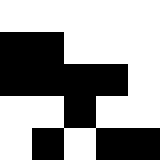[["white", "white", "white", "white", "white"], ["black", "black", "white", "white", "white"], ["black", "black", "black", "black", "white"], ["white", "white", "black", "white", "white"], ["white", "black", "white", "black", "black"]]